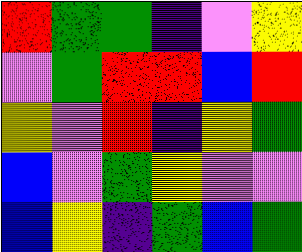[["red", "green", "green", "indigo", "violet", "yellow"], ["violet", "green", "red", "red", "blue", "red"], ["yellow", "violet", "red", "indigo", "yellow", "green"], ["blue", "violet", "green", "yellow", "violet", "violet"], ["blue", "yellow", "indigo", "green", "blue", "green"]]